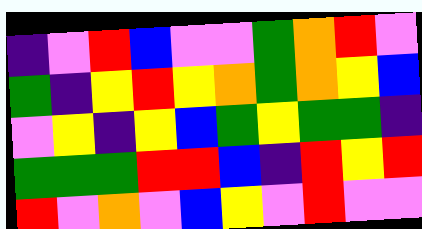[["indigo", "violet", "red", "blue", "violet", "violet", "green", "orange", "red", "violet"], ["green", "indigo", "yellow", "red", "yellow", "orange", "green", "orange", "yellow", "blue"], ["violet", "yellow", "indigo", "yellow", "blue", "green", "yellow", "green", "green", "indigo"], ["green", "green", "green", "red", "red", "blue", "indigo", "red", "yellow", "red"], ["red", "violet", "orange", "violet", "blue", "yellow", "violet", "red", "violet", "violet"]]